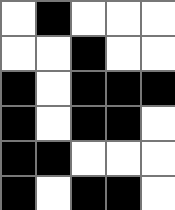[["white", "black", "white", "white", "white"], ["white", "white", "black", "white", "white"], ["black", "white", "black", "black", "black"], ["black", "white", "black", "black", "white"], ["black", "black", "white", "white", "white"], ["black", "white", "black", "black", "white"]]